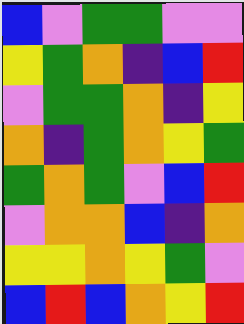[["blue", "violet", "green", "green", "violet", "violet"], ["yellow", "green", "orange", "indigo", "blue", "red"], ["violet", "green", "green", "orange", "indigo", "yellow"], ["orange", "indigo", "green", "orange", "yellow", "green"], ["green", "orange", "green", "violet", "blue", "red"], ["violet", "orange", "orange", "blue", "indigo", "orange"], ["yellow", "yellow", "orange", "yellow", "green", "violet"], ["blue", "red", "blue", "orange", "yellow", "red"]]